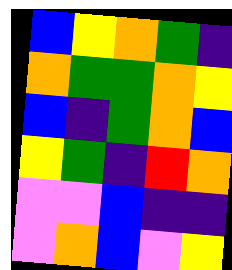[["blue", "yellow", "orange", "green", "indigo"], ["orange", "green", "green", "orange", "yellow"], ["blue", "indigo", "green", "orange", "blue"], ["yellow", "green", "indigo", "red", "orange"], ["violet", "violet", "blue", "indigo", "indigo"], ["violet", "orange", "blue", "violet", "yellow"]]